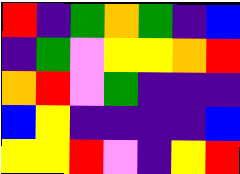[["red", "indigo", "green", "orange", "green", "indigo", "blue"], ["indigo", "green", "violet", "yellow", "yellow", "orange", "red"], ["orange", "red", "violet", "green", "indigo", "indigo", "indigo"], ["blue", "yellow", "indigo", "indigo", "indigo", "indigo", "blue"], ["yellow", "yellow", "red", "violet", "indigo", "yellow", "red"]]